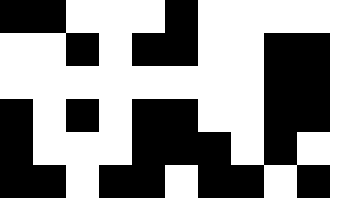[["black", "black", "white", "white", "white", "black", "white", "white", "white", "white", "white"], ["white", "white", "black", "white", "black", "black", "white", "white", "black", "black", "white"], ["white", "white", "white", "white", "white", "white", "white", "white", "black", "black", "white"], ["black", "white", "black", "white", "black", "black", "white", "white", "black", "black", "white"], ["black", "white", "white", "white", "black", "black", "black", "white", "black", "white", "white"], ["black", "black", "white", "black", "black", "white", "black", "black", "white", "black", "white"]]